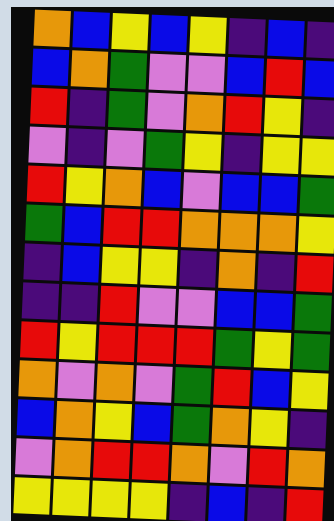[["orange", "blue", "yellow", "blue", "yellow", "indigo", "blue", "indigo"], ["blue", "orange", "green", "violet", "violet", "blue", "red", "blue"], ["red", "indigo", "green", "violet", "orange", "red", "yellow", "indigo"], ["violet", "indigo", "violet", "green", "yellow", "indigo", "yellow", "yellow"], ["red", "yellow", "orange", "blue", "violet", "blue", "blue", "green"], ["green", "blue", "red", "red", "orange", "orange", "orange", "yellow"], ["indigo", "blue", "yellow", "yellow", "indigo", "orange", "indigo", "red"], ["indigo", "indigo", "red", "violet", "violet", "blue", "blue", "green"], ["red", "yellow", "red", "red", "red", "green", "yellow", "green"], ["orange", "violet", "orange", "violet", "green", "red", "blue", "yellow"], ["blue", "orange", "yellow", "blue", "green", "orange", "yellow", "indigo"], ["violet", "orange", "red", "red", "orange", "violet", "red", "orange"], ["yellow", "yellow", "yellow", "yellow", "indigo", "blue", "indigo", "red"]]